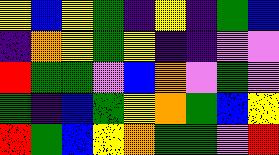[["yellow", "blue", "yellow", "green", "indigo", "yellow", "indigo", "green", "blue"], ["indigo", "orange", "yellow", "green", "yellow", "indigo", "indigo", "violet", "violet"], ["red", "green", "green", "violet", "blue", "orange", "violet", "green", "violet"], ["green", "indigo", "blue", "green", "yellow", "orange", "green", "blue", "yellow"], ["red", "green", "blue", "yellow", "orange", "green", "green", "violet", "red"]]